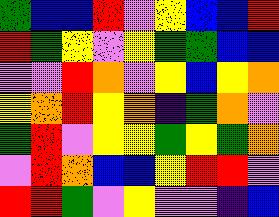[["green", "blue", "blue", "red", "violet", "yellow", "blue", "blue", "red"], ["red", "green", "yellow", "violet", "yellow", "green", "green", "blue", "blue"], ["violet", "violet", "red", "orange", "violet", "yellow", "blue", "yellow", "orange"], ["yellow", "orange", "red", "yellow", "orange", "indigo", "green", "orange", "violet"], ["green", "red", "violet", "yellow", "yellow", "green", "yellow", "green", "orange"], ["violet", "red", "orange", "blue", "blue", "yellow", "red", "red", "violet"], ["red", "red", "green", "violet", "yellow", "violet", "violet", "indigo", "blue"]]